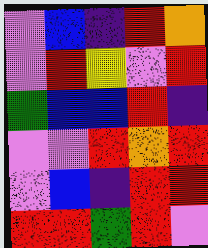[["violet", "blue", "indigo", "red", "orange"], ["violet", "red", "yellow", "violet", "red"], ["green", "blue", "blue", "red", "indigo"], ["violet", "violet", "red", "orange", "red"], ["violet", "blue", "indigo", "red", "red"], ["red", "red", "green", "red", "violet"]]